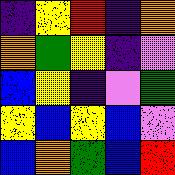[["indigo", "yellow", "red", "indigo", "orange"], ["orange", "green", "yellow", "indigo", "violet"], ["blue", "yellow", "indigo", "violet", "green"], ["yellow", "blue", "yellow", "blue", "violet"], ["blue", "orange", "green", "blue", "red"]]